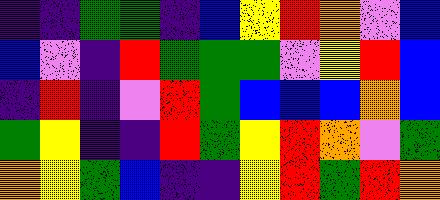[["indigo", "indigo", "green", "green", "indigo", "blue", "yellow", "red", "orange", "violet", "blue"], ["blue", "violet", "indigo", "red", "green", "green", "green", "violet", "yellow", "red", "blue"], ["indigo", "red", "indigo", "violet", "red", "green", "blue", "blue", "blue", "orange", "blue"], ["green", "yellow", "indigo", "indigo", "red", "green", "yellow", "red", "orange", "violet", "green"], ["orange", "yellow", "green", "blue", "indigo", "indigo", "yellow", "red", "green", "red", "orange"]]